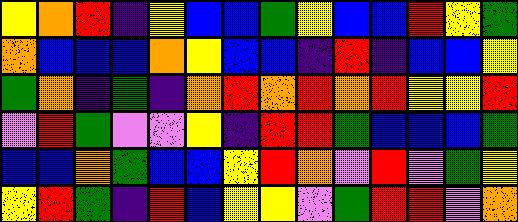[["yellow", "orange", "red", "indigo", "yellow", "blue", "blue", "green", "yellow", "blue", "blue", "red", "yellow", "green"], ["orange", "blue", "blue", "blue", "orange", "yellow", "blue", "blue", "indigo", "red", "indigo", "blue", "blue", "yellow"], ["green", "orange", "indigo", "green", "indigo", "orange", "red", "orange", "red", "orange", "red", "yellow", "yellow", "red"], ["violet", "red", "green", "violet", "violet", "yellow", "indigo", "red", "red", "green", "blue", "blue", "blue", "green"], ["blue", "blue", "orange", "green", "blue", "blue", "yellow", "red", "orange", "violet", "red", "violet", "green", "yellow"], ["yellow", "red", "green", "indigo", "red", "blue", "yellow", "yellow", "violet", "green", "red", "red", "violet", "orange"]]